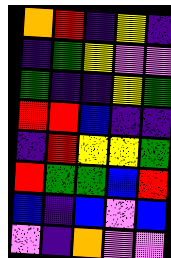[["orange", "red", "indigo", "yellow", "indigo"], ["indigo", "green", "yellow", "violet", "violet"], ["green", "indigo", "indigo", "yellow", "green"], ["red", "red", "blue", "indigo", "indigo"], ["indigo", "red", "yellow", "yellow", "green"], ["red", "green", "green", "blue", "red"], ["blue", "indigo", "blue", "violet", "blue"], ["violet", "indigo", "orange", "violet", "violet"]]